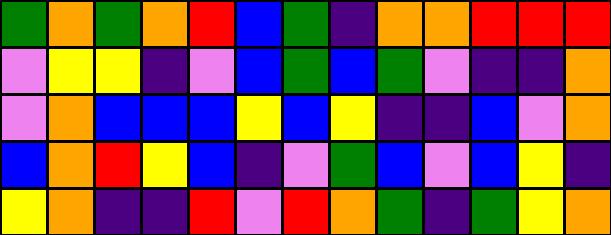[["green", "orange", "green", "orange", "red", "blue", "green", "indigo", "orange", "orange", "red", "red", "red"], ["violet", "yellow", "yellow", "indigo", "violet", "blue", "green", "blue", "green", "violet", "indigo", "indigo", "orange"], ["violet", "orange", "blue", "blue", "blue", "yellow", "blue", "yellow", "indigo", "indigo", "blue", "violet", "orange"], ["blue", "orange", "red", "yellow", "blue", "indigo", "violet", "green", "blue", "violet", "blue", "yellow", "indigo"], ["yellow", "orange", "indigo", "indigo", "red", "violet", "red", "orange", "green", "indigo", "green", "yellow", "orange"]]